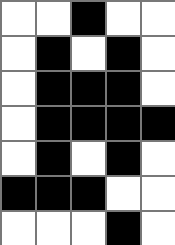[["white", "white", "black", "white", "white"], ["white", "black", "white", "black", "white"], ["white", "black", "black", "black", "white"], ["white", "black", "black", "black", "black"], ["white", "black", "white", "black", "white"], ["black", "black", "black", "white", "white"], ["white", "white", "white", "black", "white"]]